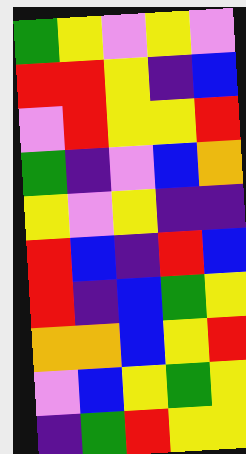[["green", "yellow", "violet", "yellow", "violet"], ["red", "red", "yellow", "indigo", "blue"], ["violet", "red", "yellow", "yellow", "red"], ["green", "indigo", "violet", "blue", "orange"], ["yellow", "violet", "yellow", "indigo", "indigo"], ["red", "blue", "indigo", "red", "blue"], ["red", "indigo", "blue", "green", "yellow"], ["orange", "orange", "blue", "yellow", "red"], ["violet", "blue", "yellow", "green", "yellow"], ["indigo", "green", "red", "yellow", "yellow"]]